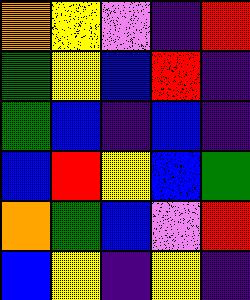[["orange", "yellow", "violet", "indigo", "red"], ["green", "yellow", "blue", "red", "indigo"], ["green", "blue", "indigo", "blue", "indigo"], ["blue", "red", "yellow", "blue", "green"], ["orange", "green", "blue", "violet", "red"], ["blue", "yellow", "indigo", "yellow", "indigo"]]